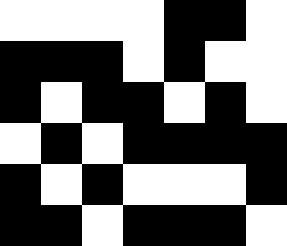[["white", "white", "white", "white", "black", "black", "white"], ["black", "black", "black", "white", "black", "white", "white"], ["black", "white", "black", "black", "white", "black", "white"], ["white", "black", "white", "black", "black", "black", "black"], ["black", "white", "black", "white", "white", "white", "black"], ["black", "black", "white", "black", "black", "black", "white"]]